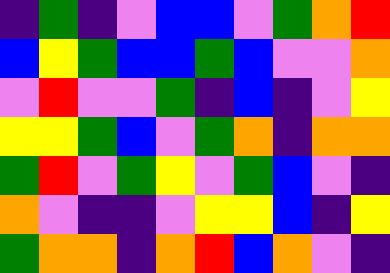[["indigo", "green", "indigo", "violet", "blue", "blue", "violet", "green", "orange", "red"], ["blue", "yellow", "green", "blue", "blue", "green", "blue", "violet", "violet", "orange"], ["violet", "red", "violet", "violet", "green", "indigo", "blue", "indigo", "violet", "yellow"], ["yellow", "yellow", "green", "blue", "violet", "green", "orange", "indigo", "orange", "orange"], ["green", "red", "violet", "green", "yellow", "violet", "green", "blue", "violet", "indigo"], ["orange", "violet", "indigo", "indigo", "violet", "yellow", "yellow", "blue", "indigo", "yellow"], ["green", "orange", "orange", "indigo", "orange", "red", "blue", "orange", "violet", "indigo"]]